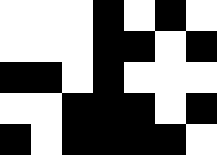[["white", "white", "white", "black", "white", "black", "white"], ["white", "white", "white", "black", "black", "white", "black"], ["black", "black", "white", "black", "white", "white", "white"], ["white", "white", "black", "black", "black", "white", "black"], ["black", "white", "black", "black", "black", "black", "white"]]